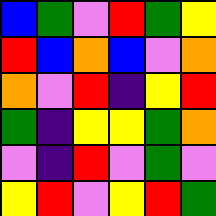[["blue", "green", "violet", "red", "green", "yellow"], ["red", "blue", "orange", "blue", "violet", "orange"], ["orange", "violet", "red", "indigo", "yellow", "red"], ["green", "indigo", "yellow", "yellow", "green", "orange"], ["violet", "indigo", "red", "violet", "green", "violet"], ["yellow", "red", "violet", "yellow", "red", "green"]]